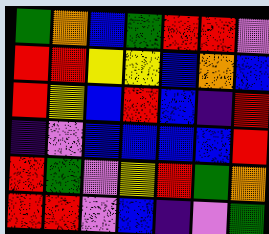[["green", "orange", "blue", "green", "red", "red", "violet"], ["red", "red", "yellow", "yellow", "blue", "orange", "blue"], ["red", "yellow", "blue", "red", "blue", "indigo", "red"], ["indigo", "violet", "blue", "blue", "blue", "blue", "red"], ["red", "green", "violet", "yellow", "red", "green", "orange"], ["red", "red", "violet", "blue", "indigo", "violet", "green"]]